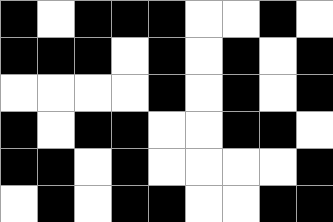[["black", "white", "black", "black", "black", "white", "white", "black", "white"], ["black", "black", "black", "white", "black", "white", "black", "white", "black"], ["white", "white", "white", "white", "black", "white", "black", "white", "black"], ["black", "white", "black", "black", "white", "white", "black", "black", "white"], ["black", "black", "white", "black", "white", "white", "white", "white", "black"], ["white", "black", "white", "black", "black", "white", "white", "black", "black"]]